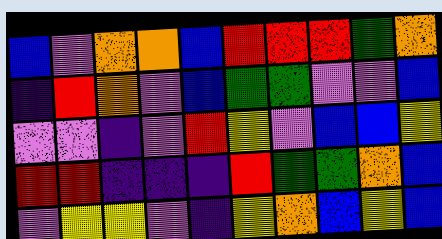[["blue", "violet", "orange", "orange", "blue", "red", "red", "red", "green", "orange"], ["indigo", "red", "orange", "violet", "blue", "green", "green", "violet", "violet", "blue"], ["violet", "violet", "indigo", "violet", "red", "yellow", "violet", "blue", "blue", "yellow"], ["red", "red", "indigo", "indigo", "indigo", "red", "green", "green", "orange", "blue"], ["violet", "yellow", "yellow", "violet", "indigo", "yellow", "orange", "blue", "yellow", "blue"]]